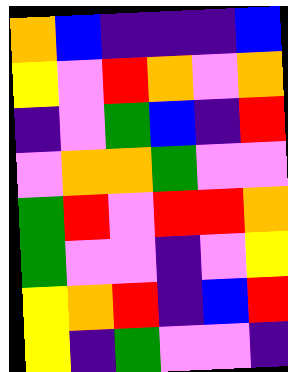[["orange", "blue", "indigo", "indigo", "indigo", "blue"], ["yellow", "violet", "red", "orange", "violet", "orange"], ["indigo", "violet", "green", "blue", "indigo", "red"], ["violet", "orange", "orange", "green", "violet", "violet"], ["green", "red", "violet", "red", "red", "orange"], ["green", "violet", "violet", "indigo", "violet", "yellow"], ["yellow", "orange", "red", "indigo", "blue", "red"], ["yellow", "indigo", "green", "violet", "violet", "indigo"]]